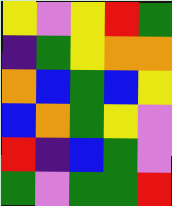[["yellow", "violet", "yellow", "red", "green"], ["indigo", "green", "yellow", "orange", "orange"], ["orange", "blue", "green", "blue", "yellow"], ["blue", "orange", "green", "yellow", "violet"], ["red", "indigo", "blue", "green", "violet"], ["green", "violet", "green", "green", "red"]]